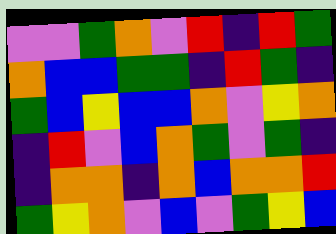[["violet", "violet", "green", "orange", "violet", "red", "indigo", "red", "green"], ["orange", "blue", "blue", "green", "green", "indigo", "red", "green", "indigo"], ["green", "blue", "yellow", "blue", "blue", "orange", "violet", "yellow", "orange"], ["indigo", "red", "violet", "blue", "orange", "green", "violet", "green", "indigo"], ["indigo", "orange", "orange", "indigo", "orange", "blue", "orange", "orange", "red"], ["green", "yellow", "orange", "violet", "blue", "violet", "green", "yellow", "blue"]]